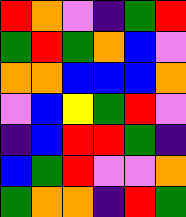[["red", "orange", "violet", "indigo", "green", "red"], ["green", "red", "green", "orange", "blue", "violet"], ["orange", "orange", "blue", "blue", "blue", "orange"], ["violet", "blue", "yellow", "green", "red", "violet"], ["indigo", "blue", "red", "red", "green", "indigo"], ["blue", "green", "red", "violet", "violet", "orange"], ["green", "orange", "orange", "indigo", "red", "green"]]